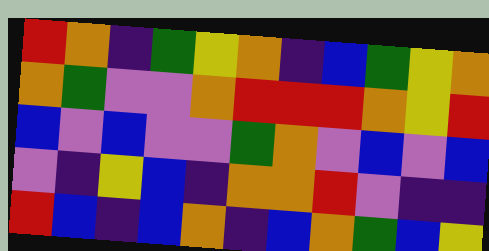[["red", "orange", "indigo", "green", "yellow", "orange", "indigo", "blue", "green", "yellow", "orange"], ["orange", "green", "violet", "violet", "orange", "red", "red", "red", "orange", "yellow", "red"], ["blue", "violet", "blue", "violet", "violet", "green", "orange", "violet", "blue", "violet", "blue"], ["violet", "indigo", "yellow", "blue", "indigo", "orange", "orange", "red", "violet", "indigo", "indigo"], ["red", "blue", "indigo", "blue", "orange", "indigo", "blue", "orange", "green", "blue", "yellow"]]